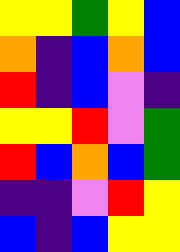[["yellow", "yellow", "green", "yellow", "blue"], ["orange", "indigo", "blue", "orange", "blue"], ["red", "indigo", "blue", "violet", "indigo"], ["yellow", "yellow", "red", "violet", "green"], ["red", "blue", "orange", "blue", "green"], ["indigo", "indigo", "violet", "red", "yellow"], ["blue", "indigo", "blue", "yellow", "yellow"]]